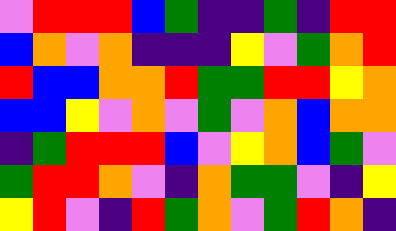[["violet", "red", "red", "red", "blue", "green", "indigo", "indigo", "green", "indigo", "red", "red"], ["blue", "orange", "violet", "orange", "indigo", "indigo", "indigo", "yellow", "violet", "green", "orange", "red"], ["red", "blue", "blue", "orange", "orange", "red", "green", "green", "red", "red", "yellow", "orange"], ["blue", "blue", "yellow", "violet", "orange", "violet", "green", "violet", "orange", "blue", "orange", "orange"], ["indigo", "green", "red", "red", "red", "blue", "violet", "yellow", "orange", "blue", "green", "violet"], ["green", "red", "red", "orange", "violet", "indigo", "orange", "green", "green", "violet", "indigo", "yellow"], ["yellow", "red", "violet", "indigo", "red", "green", "orange", "violet", "green", "red", "orange", "indigo"]]